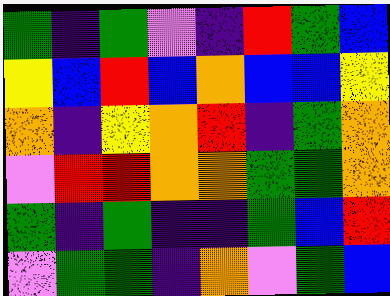[["green", "indigo", "green", "violet", "indigo", "red", "green", "blue"], ["yellow", "blue", "red", "blue", "orange", "blue", "blue", "yellow"], ["orange", "indigo", "yellow", "orange", "red", "indigo", "green", "orange"], ["violet", "red", "red", "orange", "orange", "green", "green", "orange"], ["green", "indigo", "green", "indigo", "indigo", "green", "blue", "red"], ["violet", "green", "green", "indigo", "orange", "violet", "green", "blue"]]